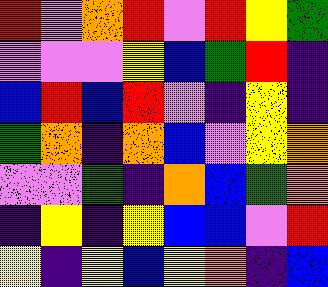[["red", "violet", "orange", "red", "violet", "red", "yellow", "green"], ["violet", "violet", "violet", "yellow", "blue", "green", "red", "indigo"], ["blue", "red", "blue", "red", "violet", "indigo", "yellow", "indigo"], ["green", "orange", "indigo", "orange", "blue", "violet", "yellow", "orange"], ["violet", "violet", "green", "indigo", "orange", "blue", "green", "orange"], ["indigo", "yellow", "indigo", "yellow", "blue", "blue", "violet", "red"], ["yellow", "indigo", "yellow", "blue", "yellow", "orange", "indigo", "blue"]]